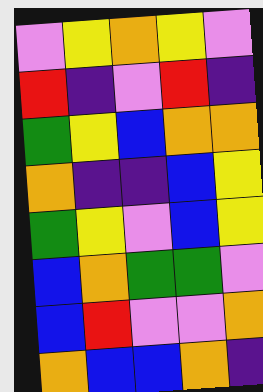[["violet", "yellow", "orange", "yellow", "violet"], ["red", "indigo", "violet", "red", "indigo"], ["green", "yellow", "blue", "orange", "orange"], ["orange", "indigo", "indigo", "blue", "yellow"], ["green", "yellow", "violet", "blue", "yellow"], ["blue", "orange", "green", "green", "violet"], ["blue", "red", "violet", "violet", "orange"], ["orange", "blue", "blue", "orange", "indigo"]]